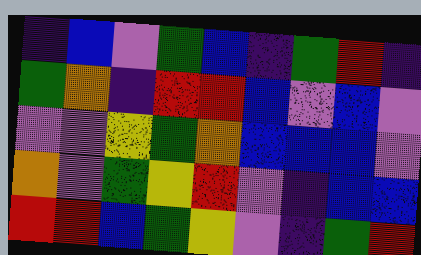[["indigo", "blue", "violet", "green", "blue", "indigo", "green", "red", "indigo"], ["green", "orange", "indigo", "red", "red", "blue", "violet", "blue", "violet"], ["violet", "violet", "yellow", "green", "orange", "blue", "blue", "blue", "violet"], ["orange", "violet", "green", "yellow", "red", "violet", "indigo", "blue", "blue"], ["red", "red", "blue", "green", "yellow", "violet", "indigo", "green", "red"]]